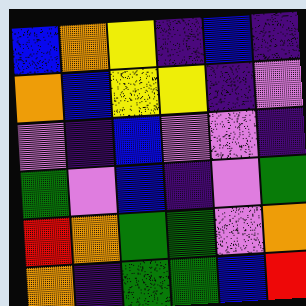[["blue", "orange", "yellow", "indigo", "blue", "indigo"], ["orange", "blue", "yellow", "yellow", "indigo", "violet"], ["violet", "indigo", "blue", "violet", "violet", "indigo"], ["green", "violet", "blue", "indigo", "violet", "green"], ["red", "orange", "green", "green", "violet", "orange"], ["orange", "indigo", "green", "green", "blue", "red"]]